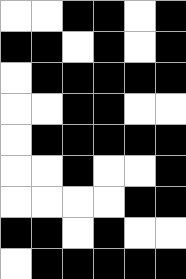[["white", "white", "black", "black", "white", "black"], ["black", "black", "white", "black", "white", "black"], ["white", "black", "black", "black", "black", "black"], ["white", "white", "black", "black", "white", "white"], ["white", "black", "black", "black", "black", "black"], ["white", "white", "black", "white", "white", "black"], ["white", "white", "white", "white", "black", "black"], ["black", "black", "white", "black", "white", "white"], ["white", "black", "black", "black", "black", "black"]]